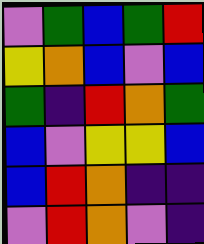[["violet", "green", "blue", "green", "red"], ["yellow", "orange", "blue", "violet", "blue"], ["green", "indigo", "red", "orange", "green"], ["blue", "violet", "yellow", "yellow", "blue"], ["blue", "red", "orange", "indigo", "indigo"], ["violet", "red", "orange", "violet", "indigo"]]